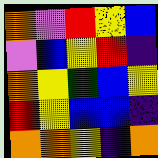[["orange", "violet", "red", "yellow", "blue"], ["violet", "blue", "yellow", "red", "indigo"], ["orange", "yellow", "green", "blue", "yellow"], ["red", "yellow", "blue", "blue", "indigo"], ["orange", "orange", "yellow", "indigo", "orange"]]